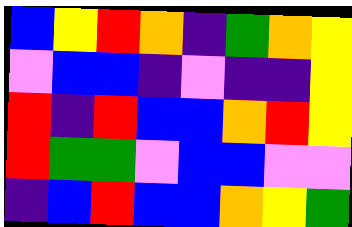[["blue", "yellow", "red", "orange", "indigo", "green", "orange", "yellow"], ["violet", "blue", "blue", "indigo", "violet", "indigo", "indigo", "yellow"], ["red", "indigo", "red", "blue", "blue", "orange", "red", "yellow"], ["red", "green", "green", "violet", "blue", "blue", "violet", "violet"], ["indigo", "blue", "red", "blue", "blue", "orange", "yellow", "green"]]